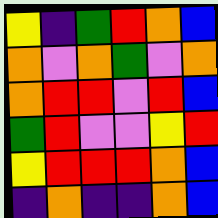[["yellow", "indigo", "green", "red", "orange", "blue"], ["orange", "violet", "orange", "green", "violet", "orange"], ["orange", "red", "red", "violet", "red", "blue"], ["green", "red", "violet", "violet", "yellow", "red"], ["yellow", "red", "red", "red", "orange", "blue"], ["indigo", "orange", "indigo", "indigo", "orange", "blue"]]